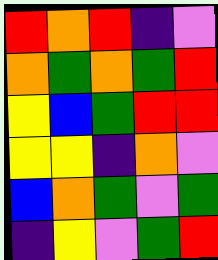[["red", "orange", "red", "indigo", "violet"], ["orange", "green", "orange", "green", "red"], ["yellow", "blue", "green", "red", "red"], ["yellow", "yellow", "indigo", "orange", "violet"], ["blue", "orange", "green", "violet", "green"], ["indigo", "yellow", "violet", "green", "red"]]